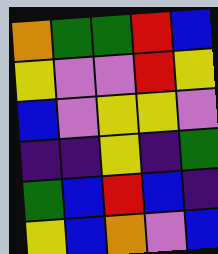[["orange", "green", "green", "red", "blue"], ["yellow", "violet", "violet", "red", "yellow"], ["blue", "violet", "yellow", "yellow", "violet"], ["indigo", "indigo", "yellow", "indigo", "green"], ["green", "blue", "red", "blue", "indigo"], ["yellow", "blue", "orange", "violet", "blue"]]